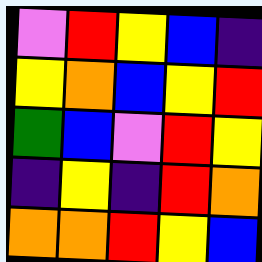[["violet", "red", "yellow", "blue", "indigo"], ["yellow", "orange", "blue", "yellow", "red"], ["green", "blue", "violet", "red", "yellow"], ["indigo", "yellow", "indigo", "red", "orange"], ["orange", "orange", "red", "yellow", "blue"]]